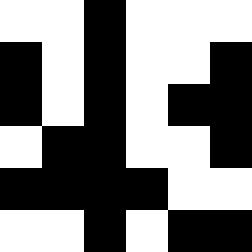[["white", "white", "black", "white", "white", "white"], ["black", "white", "black", "white", "white", "black"], ["black", "white", "black", "white", "black", "black"], ["white", "black", "black", "white", "white", "black"], ["black", "black", "black", "black", "white", "white"], ["white", "white", "black", "white", "black", "black"]]